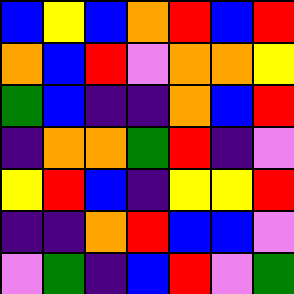[["blue", "yellow", "blue", "orange", "red", "blue", "red"], ["orange", "blue", "red", "violet", "orange", "orange", "yellow"], ["green", "blue", "indigo", "indigo", "orange", "blue", "red"], ["indigo", "orange", "orange", "green", "red", "indigo", "violet"], ["yellow", "red", "blue", "indigo", "yellow", "yellow", "red"], ["indigo", "indigo", "orange", "red", "blue", "blue", "violet"], ["violet", "green", "indigo", "blue", "red", "violet", "green"]]